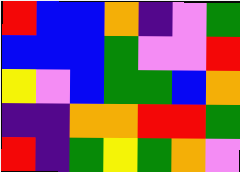[["red", "blue", "blue", "orange", "indigo", "violet", "green"], ["blue", "blue", "blue", "green", "violet", "violet", "red"], ["yellow", "violet", "blue", "green", "green", "blue", "orange"], ["indigo", "indigo", "orange", "orange", "red", "red", "green"], ["red", "indigo", "green", "yellow", "green", "orange", "violet"]]